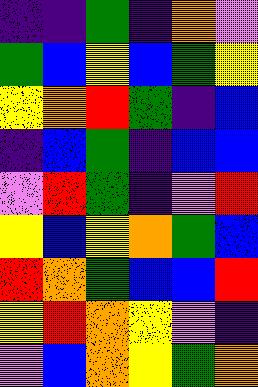[["indigo", "indigo", "green", "indigo", "orange", "violet"], ["green", "blue", "yellow", "blue", "green", "yellow"], ["yellow", "orange", "red", "green", "indigo", "blue"], ["indigo", "blue", "green", "indigo", "blue", "blue"], ["violet", "red", "green", "indigo", "violet", "red"], ["yellow", "blue", "yellow", "orange", "green", "blue"], ["red", "orange", "green", "blue", "blue", "red"], ["yellow", "red", "orange", "yellow", "violet", "indigo"], ["violet", "blue", "orange", "yellow", "green", "orange"]]